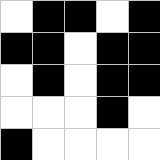[["white", "black", "black", "white", "black"], ["black", "black", "white", "black", "black"], ["white", "black", "white", "black", "black"], ["white", "white", "white", "black", "white"], ["black", "white", "white", "white", "white"]]